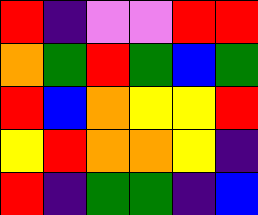[["red", "indigo", "violet", "violet", "red", "red"], ["orange", "green", "red", "green", "blue", "green"], ["red", "blue", "orange", "yellow", "yellow", "red"], ["yellow", "red", "orange", "orange", "yellow", "indigo"], ["red", "indigo", "green", "green", "indigo", "blue"]]